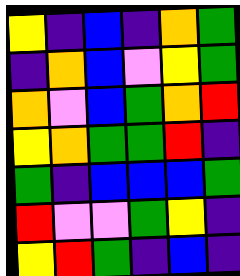[["yellow", "indigo", "blue", "indigo", "orange", "green"], ["indigo", "orange", "blue", "violet", "yellow", "green"], ["orange", "violet", "blue", "green", "orange", "red"], ["yellow", "orange", "green", "green", "red", "indigo"], ["green", "indigo", "blue", "blue", "blue", "green"], ["red", "violet", "violet", "green", "yellow", "indigo"], ["yellow", "red", "green", "indigo", "blue", "indigo"]]